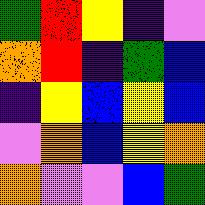[["green", "red", "yellow", "indigo", "violet"], ["orange", "red", "indigo", "green", "blue"], ["indigo", "yellow", "blue", "yellow", "blue"], ["violet", "orange", "blue", "yellow", "orange"], ["orange", "violet", "violet", "blue", "green"]]